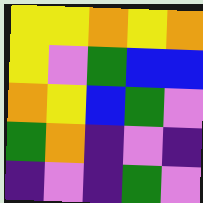[["yellow", "yellow", "orange", "yellow", "orange"], ["yellow", "violet", "green", "blue", "blue"], ["orange", "yellow", "blue", "green", "violet"], ["green", "orange", "indigo", "violet", "indigo"], ["indigo", "violet", "indigo", "green", "violet"]]